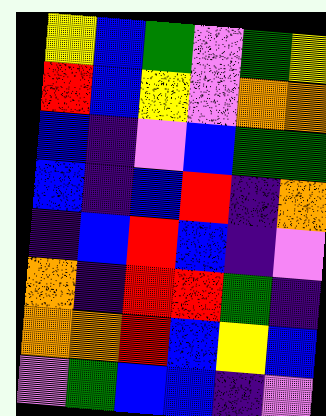[["yellow", "blue", "green", "violet", "green", "yellow"], ["red", "blue", "yellow", "violet", "orange", "orange"], ["blue", "indigo", "violet", "blue", "green", "green"], ["blue", "indigo", "blue", "red", "indigo", "orange"], ["indigo", "blue", "red", "blue", "indigo", "violet"], ["orange", "indigo", "red", "red", "green", "indigo"], ["orange", "orange", "red", "blue", "yellow", "blue"], ["violet", "green", "blue", "blue", "indigo", "violet"]]